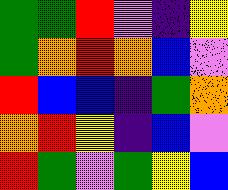[["green", "green", "red", "violet", "indigo", "yellow"], ["green", "orange", "red", "orange", "blue", "violet"], ["red", "blue", "blue", "indigo", "green", "orange"], ["orange", "red", "yellow", "indigo", "blue", "violet"], ["red", "green", "violet", "green", "yellow", "blue"]]